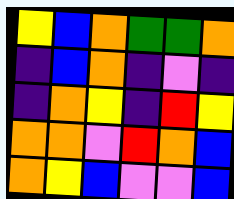[["yellow", "blue", "orange", "green", "green", "orange"], ["indigo", "blue", "orange", "indigo", "violet", "indigo"], ["indigo", "orange", "yellow", "indigo", "red", "yellow"], ["orange", "orange", "violet", "red", "orange", "blue"], ["orange", "yellow", "blue", "violet", "violet", "blue"]]